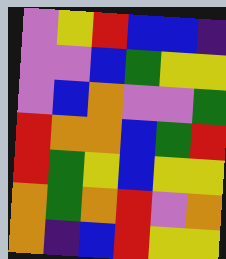[["violet", "yellow", "red", "blue", "blue", "indigo"], ["violet", "violet", "blue", "green", "yellow", "yellow"], ["violet", "blue", "orange", "violet", "violet", "green"], ["red", "orange", "orange", "blue", "green", "red"], ["red", "green", "yellow", "blue", "yellow", "yellow"], ["orange", "green", "orange", "red", "violet", "orange"], ["orange", "indigo", "blue", "red", "yellow", "yellow"]]